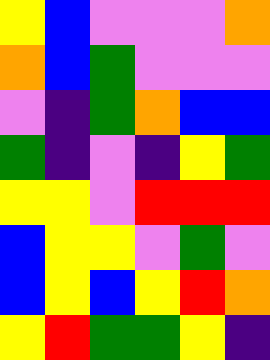[["yellow", "blue", "violet", "violet", "violet", "orange"], ["orange", "blue", "green", "violet", "violet", "violet"], ["violet", "indigo", "green", "orange", "blue", "blue"], ["green", "indigo", "violet", "indigo", "yellow", "green"], ["yellow", "yellow", "violet", "red", "red", "red"], ["blue", "yellow", "yellow", "violet", "green", "violet"], ["blue", "yellow", "blue", "yellow", "red", "orange"], ["yellow", "red", "green", "green", "yellow", "indigo"]]